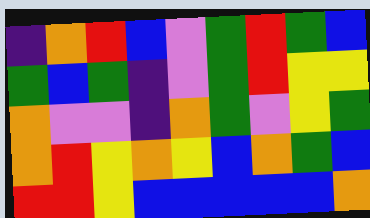[["indigo", "orange", "red", "blue", "violet", "green", "red", "green", "blue"], ["green", "blue", "green", "indigo", "violet", "green", "red", "yellow", "yellow"], ["orange", "violet", "violet", "indigo", "orange", "green", "violet", "yellow", "green"], ["orange", "red", "yellow", "orange", "yellow", "blue", "orange", "green", "blue"], ["red", "red", "yellow", "blue", "blue", "blue", "blue", "blue", "orange"]]